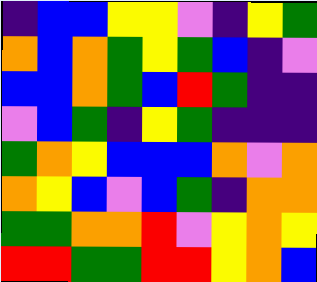[["indigo", "blue", "blue", "yellow", "yellow", "violet", "indigo", "yellow", "green"], ["orange", "blue", "orange", "green", "yellow", "green", "blue", "indigo", "violet"], ["blue", "blue", "orange", "green", "blue", "red", "green", "indigo", "indigo"], ["violet", "blue", "green", "indigo", "yellow", "green", "indigo", "indigo", "indigo"], ["green", "orange", "yellow", "blue", "blue", "blue", "orange", "violet", "orange"], ["orange", "yellow", "blue", "violet", "blue", "green", "indigo", "orange", "orange"], ["green", "green", "orange", "orange", "red", "violet", "yellow", "orange", "yellow"], ["red", "red", "green", "green", "red", "red", "yellow", "orange", "blue"]]